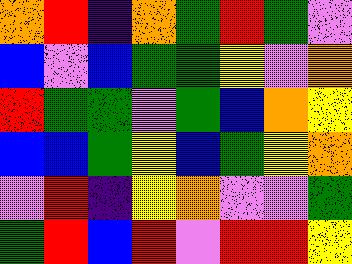[["orange", "red", "indigo", "orange", "green", "red", "green", "violet"], ["blue", "violet", "blue", "green", "green", "yellow", "violet", "orange"], ["red", "green", "green", "violet", "green", "blue", "orange", "yellow"], ["blue", "blue", "green", "yellow", "blue", "green", "yellow", "orange"], ["violet", "red", "indigo", "yellow", "orange", "violet", "violet", "green"], ["green", "red", "blue", "red", "violet", "red", "red", "yellow"]]